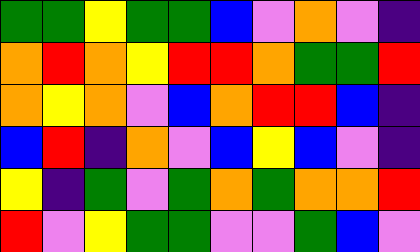[["green", "green", "yellow", "green", "green", "blue", "violet", "orange", "violet", "indigo"], ["orange", "red", "orange", "yellow", "red", "red", "orange", "green", "green", "red"], ["orange", "yellow", "orange", "violet", "blue", "orange", "red", "red", "blue", "indigo"], ["blue", "red", "indigo", "orange", "violet", "blue", "yellow", "blue", "violet", "indigo"], ["yellow", "indigo", "green", "violet", "green", "orange", "green", "orange", "orange", "red"], ["red", "violet", "yellow", "green", "green", "violet", "violet", "green", "blue", "violet"]]